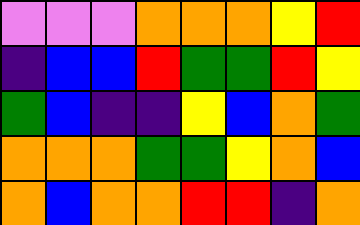[["violet", "violet", "violet", "orange", "orange", "orange", "yellow", "red"], ["indigo", "blue", "blue", "red", "green", "green", "red", "yellow"], ["green", "blue", "indigo", "indigo", "yellow", "blue", "orange", "green"], ["orange", "orange", "orange", "green", "green", "yellow", "orange", "blue"], ["orange", "blue", "orange", "orange", "red", "red", "indigo", "orange"]]